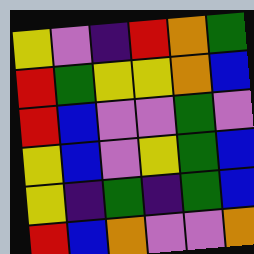[["yellow", "violet", "indigo", "red", "orange", "green"], ["red", "green", "yellow", "yellow", "orange", "blue"], ["red", "blue", "violet", "violet", "green", "violet"], ["yellow", "blue", "violet", "yellow", "green", "blue"], ["yellow", "indigo", "green", "indigo", "green", "blue"], ["red", "blue", "orange", "violet", "violet", "orange"]]